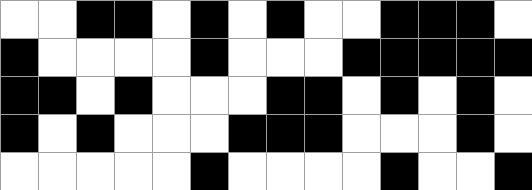[["white", "white", "black", "black", "white", "black", "white", "black", "white", "white", "black", "black", "black", "white"], ["black", "white", "white", "white", "white", "black", "white", "white", "white", "black", "black", "black", "black", "black"], ["black", "black", "white", "black", "white", "white", "white", "black", "black", "white", "black", "white", "black", "white"], ["black", "white", "black", "white", "white", "white", "black", "black", "black", "white", "white", "white", "black", "white"], ["white", "white", "white", "white", "white", "black", "white", "white", "white", "white", "black", "white", "white", "black"]]